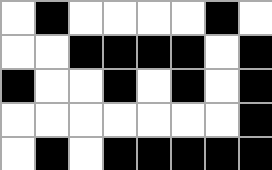[["white", "black", "white", "white", "white", "white", "black", "white"], ["white", "white", "black", "black", "black", "black", "white", "black"], ["black", "white", "white", "black", "white", "black", "white", "black"], ["white", "white", "white", "white", "white", "white", "white", "black"], ["white", "black", "white", "black", "black", "black", "black", "black"]]